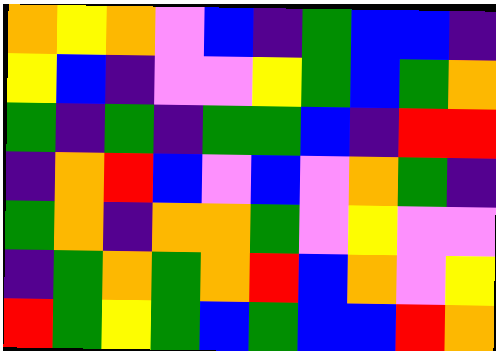[["orange", "yellow", "orange", "violet", "blue", "indigo", "green", "blue", "blue", "indigo"], ["yellow", "blue", "indigo", "violet", "violet", "yellow", "green", "blue", "green", "orange"], ["green", "indigo", "green", "indigo", "green", "green", "blue", "indigo", "red", "red"], ["indigo", "orange", "red", "blue", "violet", "blue", "violet", "orange", "green", "indigo"], ["green", "orange", "indigo", "orange", "orange", "green", "violet", "yellow", "violet", "violet"], ["indigo", "green", "orange", "green", "orange", "red", "blue", "orange", "violet", "yellow"], ["red", "green", "yellow", "green", "blue", "green", "blue", "blue", "red", "orange"]]